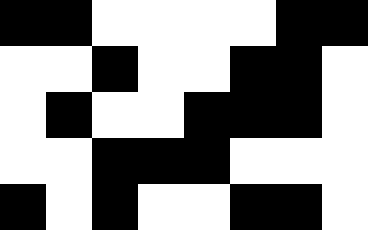[["black", "black", "white", "white", "white", "white", "black", "black"], ["white", "white", "black", "white", "white", "black", "black", "white"], ["white", "black", "white", "white", "black", "black", "black", "white"], ["white", "white", "black", "black", "black", "white", "white", "white"], ["black", "white", "black", "white", "white", "black", "black", "white"]]